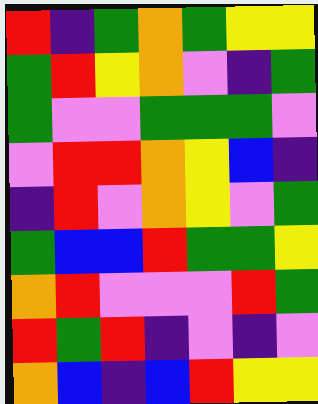[["red", "indigo", "green", "orange", "green", "yellow", "yellow"], ["green", "red", "yellow", "orange", "violet", "indigo", "green"], ["green", "violet", "violet", "green", "green", "green", "violet"], ["violet", "red", "red", "orange", "yellow", "blue", "indigo"], ["indigo", "red", "violet", "orange", "yellow", "violet", "green"], ["green", "blue", "blue", "red", "green", "green", "yellow"], ["orange", "red", "violet", "violet", "violet", "red", "green"], ["red", "green", "red", "indigo", "violet", "indigo", "violet"], ["orange", "blue", "indigo", "blue", "red", "yellow", "yellow"]]